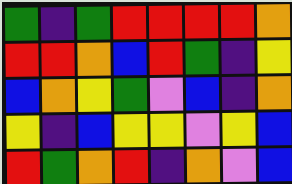[["green", "indigo", "green", "red", "red", "red", "red", "orange"], ["red", "red", "orange", "blue", "red", "green", "indigo", "yellow"], ["blue", "orange", "yellow", "green", "violet", "blue", "indigo", "orange"], ["yellow", "indigo", "blue", "yellow", "yellow", "violet", "yellow", "blue"], ["red", "green", "orange", "red", "indigo", "orange", "violet", "blue"]]